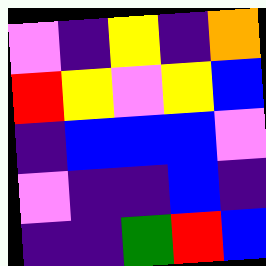[["violet", "indigo", "yellow", "indigo", "orange"], ["red", "yellow", "violet", "yellow", "blue"], ["indigo", "blue", "blue", "blue", "violet"], ["violet", "indigo", "indigo", "blue", "indigo"], ["indigo", "indigo", "green", "red", "blue"]]